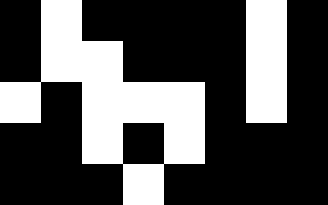[["black", "white", "black", "black", "black", "black", "white", "black"], ["black", "white", "white", "black", "black", "black", "white", "black"], ["white", "black", "white", "white", "white", "black", "white", "black"], ["black", "black", "white", "black", "white", "black", "black", "black"], ["black", "black", "black", "white", "black", "black", "black", "black"]]